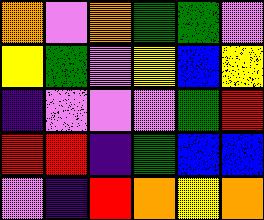[["orange", "violet", "orange", "green", "green", "violet"], ["yellow", "green", "violet", "yellow", "blue", "yellow"], ["indigo", "violet", "violet", "violet", "green", "red"], ["red", "red", "indigo", "green", "blue", "blue"], ["violet", "indigo", "red", "orange", "yellow", "orange"]]